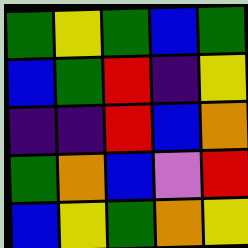[["green", "yellow", "green", "blue", "green"], ["blue", "green", "red", "indigo", "yellow"], ["indigo", "indigo", "red", "blue", "orange"], ["green", "orange", "blue", "violet", "red"], ["blue", "yellow", "green", "orange", "yellow"]]